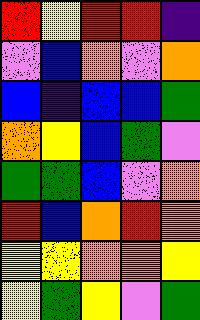[["red", "yellow", "red", "red", "indigo"], ["violet", "blue", "orange", "violet", "orange"], ["blue", "indigo", "blue", "blue", "green"], ["orange", "yellow", "blue", "green", "violet"], ["green", "green", "blue", "violet", "orange"], ["red", "blue", "orange", "red", "orange"], ["yellow", "yellow", "orange", "orange", "yellow"], ["yellow", "green", "yellow", "violet", "green"]]